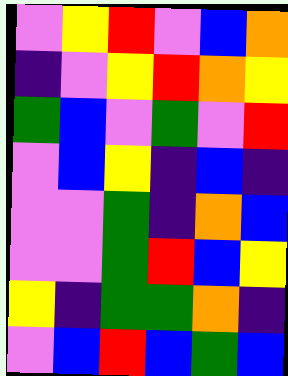[["violet", "yellow", "red", "violet", "blue", "orange"], ["indigo", "violet", "yellow", "red", "orange", "yellow"], ["green", "blue", "violet", "green", "violet", "red"], ["violet", "blue", "yellow", "indigo", "blue", "indigo"], ["violet", "violet", "green", "indigo", "orange", "blue"], ["violet", "violet", "green", "red", "blue", "yellow"], ["yellow", "indigo", "green", "green", "orange", "indigo"], ["violet", "blue", "red", "blue", "green", "blue"]]